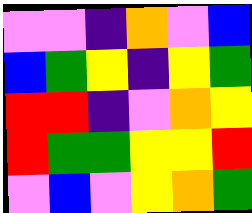[["violet", "violet", "indigo", "orange", "violet", "blue"], ["blue", "green", "yellow", "indigo", "yellow", "green"], ["red", "red", "indigo", "violet", "orange", "yellow"], ["red", "green", "green", "yellow", "yellow", "red"], ["violet", "blue", "violet", "yellow", "orange", "green"]]